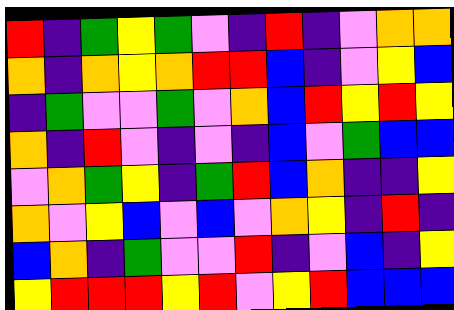[["red", "indigo", "green", "yellow", "green", "violet", "indigo", "red", "indigo", "violet", "orange", "orange"], ["orange", "indigo", "orange", "yellow", "orange", "red", "red", "blue", "indigo", "violet", "yellow", "blue"], ["indigo", "green", "violet", "violet", "green", "violet", "orange", "blue", "red", "yellow", "red", "yellow"], ["orange", "indigo", "red", "violet", "indigo", "violet", "indigo", "blue", "violet", "green", "blue", "blue"], ["violet", "orange", "green", "yellow", "indigo", "green", "red", "blue", "orange", "indigo", "indigo", "yellow"], ["orange", "violet", "yellow", "blue", "violet", "blue", "violet", "orange", "yellow", "indigo", "red", "indigo"], ["blue", "orange", "indigo", "green", "violet", "violet", "red", "indigo", "violet", "blue", "indigo", "yellow"], ["yellow", "red", "red", "red", "yellow", "red", "violet", "yellow", "red", "blue", "blue", "blue"]]